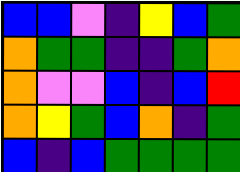[["blue", "blue", "violet", "indigo", "yellow", "blue", "green"], ["orange", "green", "green", "indigo", "indigo", "green", "orange"], ["orange", "violet", "violet", "blue", "indigo", "blue", "red"], ["orange", "yellow", "green", "blue", "orange", "indigo", "green"], ["blue", "indigo", "blue", "green", "green", "green", "green"]]